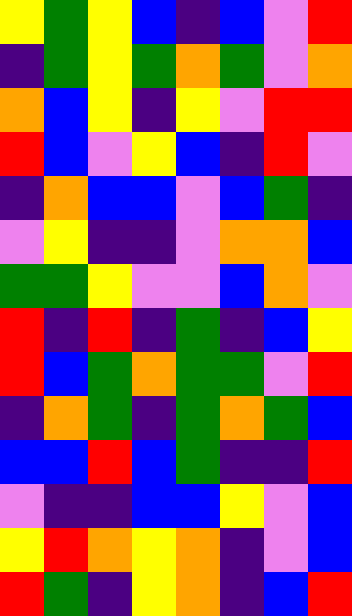[["yellow", "green", "yellow", "blue", "indigo", "blue", "violet", "red"], ["indigo", "green", "yellow", "green", "orange", "green", "violet", "orange"], ["orange", "blue", "yellow", "indigo", "yellow", "violet", "red", "red"], ["red", "blue", "violet", "yellow", "blue", "indigo", "red", "violet"], ["indigo", "orange", "blue", "blue", "violet", "blue", "green", "indigo"], ["violet", "yellow", "indigo", "indigo", "violet", "orange", "orange", "blue"], ["green", "green", "yellow", "violet", "violet", "blue", "orange", "violet"], ["red", "indigo", "red", "indigo", "green", "indigo", "blue", "yellow"], ["red", "blue", "green", "orange", "green", "green", "violet", "red"], ["indigo", "orange", "green", "indigo", "green", "orange", "green", "blue"], ["blue", "blue", "red", "blue", "green", "indigo", "indigo", "red"], ["violet", "indigo", "indigo", "blue", "blue", "yellow", "violet", "blue"], ["yellow", "red", "orange", "yellow", "orange", "indigo", "violet", "blue"], ["red", "green", "indigo", "yellow", "orange", "indigo", "blue", "red"]]